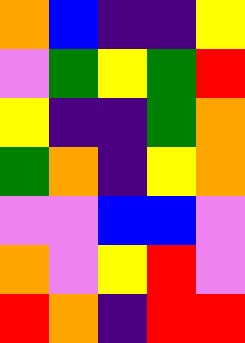[["orange", "blue", "indigo", "indigo", "yellow"], ["violet", "green", "yellow", "green", "red"], ["yellow", "indigo", "indigo", "green", "orange"], ["green", "orange", "indigo", "yellow", "orange"], ["violet", "violet", "blue", "blue", "violet"], ["orange", "violet", "yellow", "red", "violet"], ["red", "orange", "indigo", "red", "red"]]